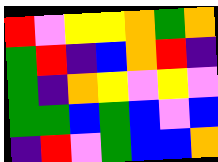[["red", "violet", "yellow", "yellow", "orange", "green", "orange"], ["green", "red", "indigo", "blue", "orange", "red", "indigo"], ["green", "indigo", "orange", "yellow", "violet", "yellow", "violet"], ["green", "green", "blue", "green", "blue", "violet", "blue"], ["indigo", "red", "violet", "green", "blue", "blue", "orange"]]